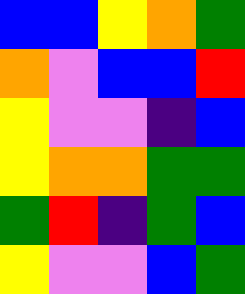[["blue", "blue", "yellow", "orange", "green"], ["orange", "violet", "blue", "blue", "red"], ["yellow", "violet", "violet", "indigo", "blue"], ["yellow", "orange", "orange", "green", "green"], ["green", "red", "indigo", "green", "blue"], ["yellow", "violet", "violet", "blue", "green"]]